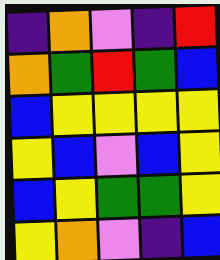[["indigo", "orange", "violet", "indigo", "red"], ["orange", "green", "red", "green", "blue"], ["blue", "yellow", "yellow", "yellow", "yellow"], ["yellow", "blue", "violet", "blue", "yellow"], ["blue", "yellow", "green", "green", "yellow"], ["yellow", "orange", "violet", "indigo", "blue"]]